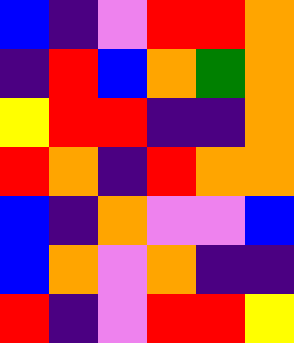[["blue", "indigo", "violet", "red", "red", "orange"], ["indigo", "red", "blue", "orange", "green", "orange"], ["yellow", "red", "red", "indigo", "indigo", "orange"], ["red", "orange", "indigo", "red", "orange", "orange"], ["blue", "indigo", "orange", "violet", "violet", "blue"], ["blue", "orange", "violet", "orange", "indigo", "indigo"], ["red", "indigo", "violet", "red", "red", "yellow"]]